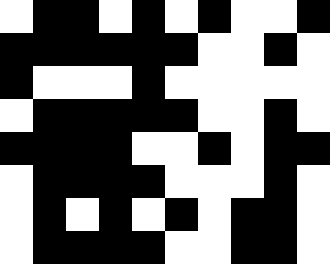[["white", "black", "black", "white", "black", "white", "black", "white", "white", "black"], ["black", "black", "black", "black", "black", "black", "white", "white", "black", "white"], ["black", "white", "white", "white", "black", "white", "white", "white", "white", "white"], ["white", "black", "black", "black", "black", "black", "white", "white", "black", "white"], ["black", "black", "black", "black", "white", "white", "black", "white", "black", "black"], ["white", "black", "black", "black", "black", "white", "white", "white", "black", "white"], ["white", "black", "white", "black", "white", "black", "white", "black", "black", "white"], ["white", "black", "black", "black", "black", "white", "white", "black", "black", "white"]]